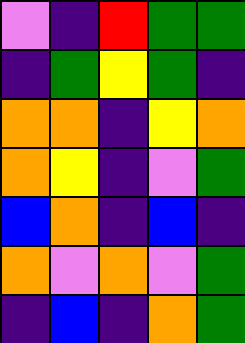[["violet", "indigo", "red", "green", "green"], ["indigo", "green", "yellow", "green", "indigo"], ["orange", "orange", "indigo", "yellow", "orange"], ["orange", "yellow", "indigo", "violet", "green"], ["blue", "orange", "indigo", "blue", "indigo"], ["orange", "violet", "orange", "violet", "green"], ["indigo", "blue", "indigo", "orange", "green"]]